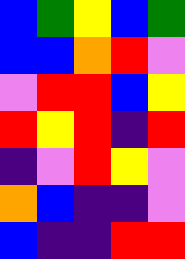[["blue", "green", "yellow", "blue", "green"], ["blue", "blue", "orange", "red", "violet"], ["violet", "red", "red", "blue", "yellow"], ["red", "yellow", "red", "indigo", "red"], ["indigo", "violet", "red", "yellow", "violet"], ["orange", "blue", "indigo", "indigo", "violet"], ["blue", "indigo", "indigo", "red", "red"]]